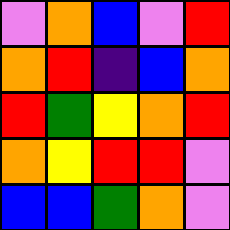[["violet", "orange", "blue", "violet", "red"], ["orange", "red", "indigo", "blue", "orange"], ["red", "green", "yellow", "orange", "red"], ["orange", "yellow", "red", "red", "violet"], ["blue", "blue", "green", "orange", "violet"]]